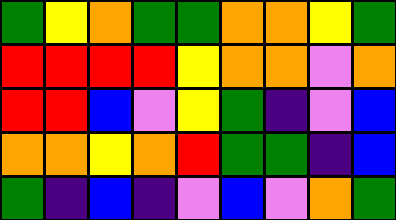[["green", "yellow", "orange", "green", "green", "orange", "orange", "yellow", "green"], ["red", "red", "red", "red", "yellow", "orange", "orange", "violet", "orange"], ["red", "red", "blue", "violet", "yellow", "green", "indigo", "violet", "blue"], ["orange", "orange", "yellow", "orange", "red", "green", "green", "indigo", "blue"], ["green", "indigo", "blue", "indigo", "violet", "blue", "violet", "orange", "green"]]